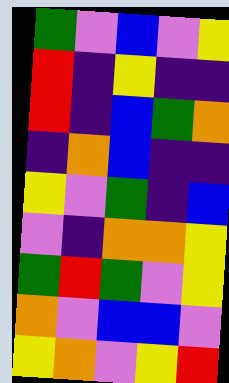[["green", "violet", "blue", "violet", "yellow"], ["red", "indigo", "yellow", "indigo", "indigo"], ["red", "indigo", "blue", "green", "orange"], ["indigo", "orange", "blue", "indigo", "indigo"], ["yellow", "violet", "green", "indigo", "blue"], ["violet", "indigo", "orange", "orange", "yellow"], ["green", "red", "green", "violet", "yellow"], ["orange", "violet", "blue", "blue", "violet"], ["yellow", "orange", "violet", "yellow", "red"]]